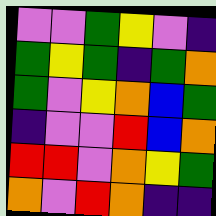[["violet", "violet", "green", "yellow", "violet", "indigo"], ["green", "yellow", "green", "indigo", "green", "orange"], ["green", "violet", "yellow", "orange", "blue", "green"], ["indigo", "violet", "violet", "red", "blue", "orange"], ["red", "red", "violet", "orange", "yellow", "green"], ["orange", "violet", "red", "orange", "indigo", "indigo"]]